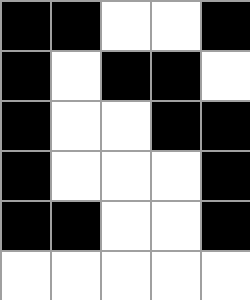[["black", "black", "white", "white", "black"], ["black", "white", "black", "black", "white"], ["black", "white", "white", "black", "black"], ["black", "white", "white", "white", "black"], ["black", "black", "white", "white", "black"], ["white", "white", "white", "white", "white"]]